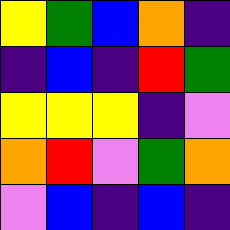[["yellow", "green", "blue", "orange", "indigo"], ["indigo", "blue", "indigo", "red", "green"], ["yellow", "yellow", "yellow", "indigo", "violet"], ["orange", "red", "violet", "green", "orange"], ["violet", "blue", "indigo", "blue", "indigo"]]